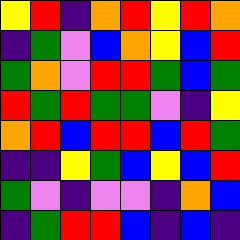[["yellow", "red", "indigo", "orange", "red", "yellow", "red", "orange"], ["indigo", "green", "violet", "blue", "orange", "yellow", "blue", "red"], ["green", "orange", "violet", "red", "red", "green", "blue", "green"], ["red", "green", "red", "green", "green", "violet", "indigo", "yellow"], ["orange", "red", "blue", "red", "red", "blue", "red", "green"], ["indigo", "indigo", "yellow", "green", "blue", "yellow", "blue", "red"], ["green", "violet", "indigo", "violet", "violet", "indigo", "orange", "blue"], ["indigo", "green", "red", "red", "blue", "indigo", "blue", "indigo"]]